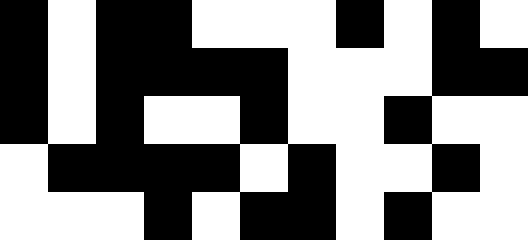[["black", "white", "black", "black", "white", "white", "white", "black", "white", "black", "white"], ["black", "white", "black", "black", "black", "black", "white", "white", "white", "black", "black"], ["black", "white", "black", "white", "white", "black", "white", "white", "black", "white", "white"], ["white", "black", "black", "black", "black", "white", "black", "white", "white", "black", "white"], ["white", "white", "white", "black", "white", "black", "black", "white", "black", "white", "white"]]